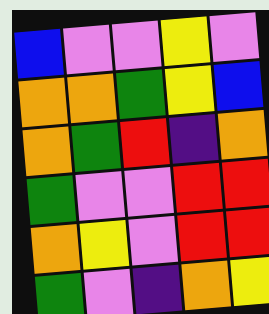[["blue", "violet", "violet", "yellow", "violet"], ["orange", "orange", "green", "yellow", "blue"], ["orange", "green", "red", "indigo", "orange"], ["green", "violet", "violet", "red", "red"], ["orange", "yellow", "violet", "red", "red"], ["green", "violet", "indigo", "orange", "yellow"]]